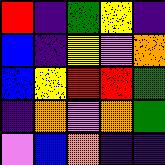[["red", "indigo", "green", "yellow", "indigo"], ["blue", "indigo", "yellow", "violet", "orange"], ["blue", "yellow", "red", "red", "green"], ["indigo", "orange", "violet", "orange", "green"], ["violet", "blue", "orange", "indigo", "indigo"]]